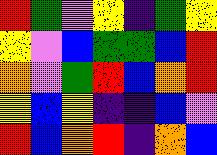[["red", "green", "violet", "yellow", "indigo", "green", "yellow"], ["yellow", "violet", "blue", "green", "green", "blue", "red"], ["orange", "violet", "green", "red", "blue", "orange", "red"], ["yellow", "blue", "yellow", "indigo", "indigo", "blue", "violet"], ["red", "blue", "orange", "red", "indigo", "orange", "blue"]]